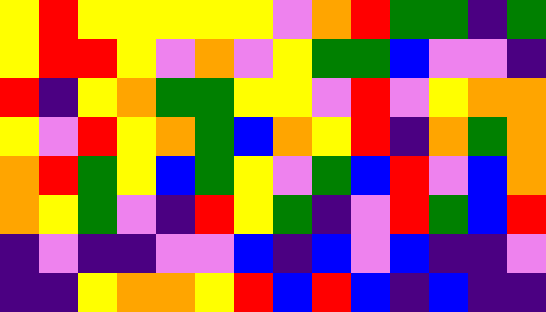[["yellow", "red", "yellow", "yellow", "yellow", "yellow", "yellow", "violet", "orange", "red", "green", "green", "indigo", "green"], ["yellow", "red", "red", "yellow", "violet", "orange", "violet", "yellow", "green", "green", "blue", "violet", "violet", "indigo"], ["red", "indigo", "yellow", "orange", "green", "green", "yellow", "yellow", "violet", "red", "violet", "yellow", "orange", "orange"], ["yellow", "violet", "red", "yellow", "orange", "green", "blue", "orange", "yellow", "red", "indigo", "orange", "green", "orange"], ["orange", "red", "green", "yellow", "blue", "green", "yellow", "violet", "green", "blue", "red", "violet", "blue", "orange"], ["orange", "yellow", "green", "violet", "indigo", "red", "yellow", "green", "indigo", "violet", "red", "green", "blue", "red"], ["indigo", "violet", "indigo", "indigo", "violet", "violet", "blue", "indigo", "blue", "violet", "blue", "indigo", "indigo", "violet"], ["indigo", "indigo", "yellow", "orange", "orange", "yellow", "red", "blue", "red", "blue", "indigo", "blue", "indigo", "indigo"]]